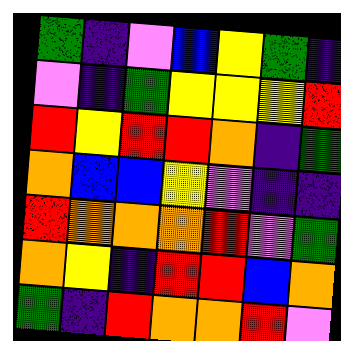[["green", "indigo", "violet", "blue", "yellow", "green", "indigo"], ["violet", "indigo", "green", "yellow", "yellow", "yellow", "red"], ["red", "yellow", "red", "red", "orange", "indigo", "green"], ["orange", "blue", "blue", "yellow", "violet", "indigo", "indigo"], ["red", "orange", "orange", "orange", "red", "violet", "green"], ["orange", "yellow", "indigo", "red", "red", "blue", "orange"], ["green", "indigo", "red", "orange", "orange", "red", "violet"]]